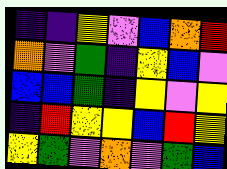[["indigo", "indigo", "yellow", "violet", "blue", "orange", "red"], ["orange", "violet", "green", "indigo", "yellow", "blue", "violet"], ["blue", "blue", "green", "indigo", "yellow", "violet", "yellow"], ["indigo", "red", "yellow", "yellow", "blue", "red", "yellow"], ["yellow", "green", "violet", "orange", "violet", "green", "blue"]]